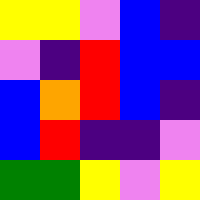[["yellow", "yellow", "violet", "blue", "indigo"], ["violet", "indigo", "red", "blue", "blue"], ["blue", "orange", "red", "blue", "indigo"], ["blue", "red", "indigo", "indigo", "violet"], ["green", "green", "yellow", "violet", "yellow"]]